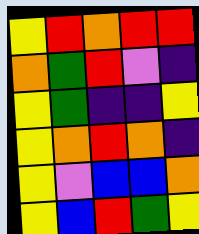[["yellow", "red", "orange", "red", "red"], ["orange", "green", "red", "violet", "indigo"], ["yellow", "green", "indigo", "indigo", "yellow"], ["yellow", "orange", "red", "orange", "indigo"], ["yellow", "violet", "blue", "blue", "orange"], ["yellow", "blue", "red", "green", "yellow"]]